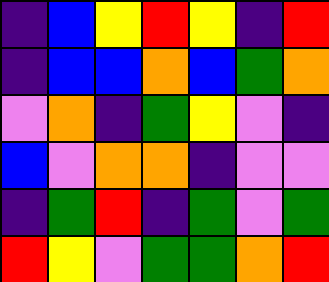[["indigo", "blue", "yellow", "red", "yellow", "indigo", "red"], ["indigo", "blue", "blue", "orange", "blue", "green", "orange"], ["violet", "orange", "indigo", "green", "yellow", "violet", "indigo"], ["blue", "violet", "orange", "orange", "indigo", "violet", "violet"], ["indigo", "green", "red", "indigo", "green", "violet", "green"], ["red", "yellow", "violet", "green", "green", "orange", "red"]]